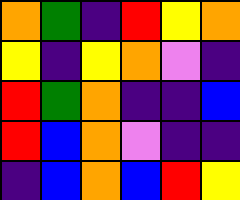[["orange", "green", "indigo", "red", "yellow", "orange"], ["yellow", "indigo", "yellow", "orange", "violet", "indigo"], ["red", "green", "orange", "indigo", "indigo", "blue"], ["red", "blue", "orange", "violet", "indigo", "indigo"], ["indigo", "blue", "orange", "blue", "red", "yellow"]]